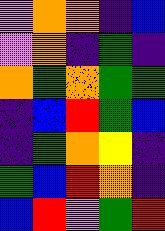[["violet", "orange", "orange", "indigo", "blue"], ["violet", "orange", "indigo", "green", "indigo"], ["orange", "green", "orange", "green", "green"], ["indigo", "blue", "red", "green", "blue"], ["indigo", "green", "orange", "yellow", "indigo"], ["green", "blue", "red", "orange", "indigo"], ["blue", "red", "violet", "green", "red"]]